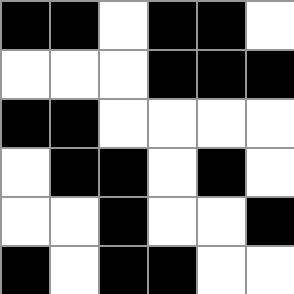[["black", "black", "white", "black", "black", "white"], ["white", "white", "white", "black", "black", "black"], ["black", "black", "white", "white", "white", "white"], ["white", "black", "black", "white", "black", "white"], ["white", "white", "black", "white", "white", "black"], ["black", "white", "black", "black", "white", "white"]]